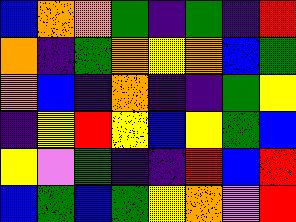[["blue", "orange", "orange", "green", "indigo", "green", "indigo", "red"], ["orange", "indigo", "green", "orange", "yellow", "orange", "blue", "green"], ["orange", "blue", "indigo", "orange", "indigo", "indigo", "green", "yellow"], ["indigo", "yellow", "red", "yellow", "blue", "yellow", "green", "blue"], ["yellow", "violet", "green", "indigo", "indigo", "red", "blue", "red"], ["blue", "green", "blue", "green", "yellow", "orange", "violet", "red"]]